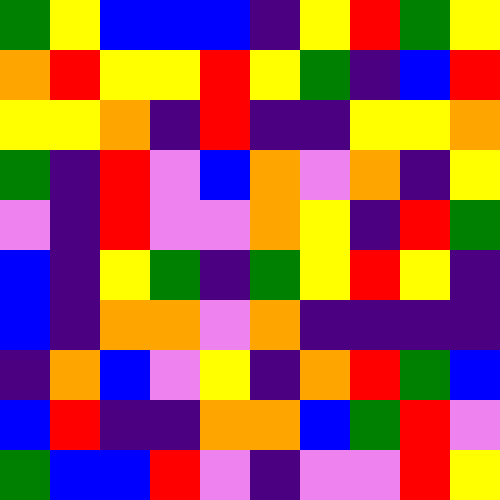[["green", "yellow", "blue", "blue", "blue", "indigo", "yellow", "red", "green", "yellow"], ["orange", "red", "yellow", "yellow", "red", "yellow", "green", "indigo", "blue", "red"], ["yellow", "yellow", "orange", "indigo", "red", "indigo", "indigo", "yellow", "yellow", "orange"], ["green", "indigo", "red", "violet", "blue", "orange", "violet", "orange", "indigo", "yellow"], ["violet", "indigo", "red", "violet", "violet", "orange", "yellow", "indigo", "red", "green"], ["blue", "indigo", "yellow", "green", "indigo", "green", "yellow", "red", "yellow", "indigo"], ["blue", "indigo", "orange", "orange", "violet", "orange", "indigo", "indigo", "indigo", "indigo"], ["indigo", "orange", "blue", "violet", "yellow", "indigo", "orange", "red", "green", "blue"], ["blue", "red", "indigo", "indigo", "orange", "orange", "blue", "green", "red", "violet"], ["green", "blue", "blue", "red", "violet", "indigo", "violet", "violet", "red", "yellow"]]